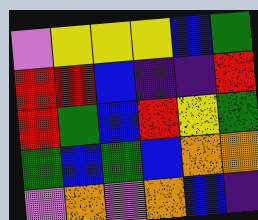[["violet", "yellow", "yellow", "yellow", "blue", "green"], ["red", "red", "blue", "indigo", "indigo", "red"], ["red", "green", "blue", "red", "yellow", "green"], ["green", "blue", "green", "blue", "orange", "orange"], ["violet", "orange", "violet", "orange", "blue", "indigo"]]